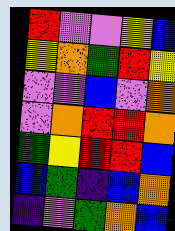[["red", "violet", "violet", "yellow", "blue"], ["yellow", "orange", "green", "red", "yellow"], ["violet", "violet", "blue", "violet", "orange"], ["violet", "orange", "red", "red", "orange"], ["green", "yellow", "red", "red", "blue"], ["blue", "green", "indigo", "blue", "orange"], ["indigo", "violet", "green", "orange", "blue"]]